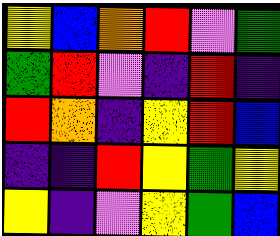[["yellow", "blue", "orange", "red", "violet", "green"], ["green", "red", "violet", "indigo", "red", "indigo"], ["red", "orange", "indigo", "yellow", "red", "blue"], ["indigo", "indigo", "red", "yellow", "green", "yellow"], ["yellow", "indigo", "violet", "yellow", "green", "blue"]]